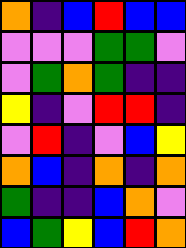[["orange", "indigo", "blue", "red", "blue", "blue"], ["violet", "violet", "violet", "green", "green", "violet"], ["violet", "green", "orange", "green", "indigo", "indigo"], ["yellow", "indigo", "violet", "red", "red", "indigo"], ["violet", "red", "indigo", "violet", "blue", "yellow"], ["orange", "blue", "indigo", "orange", "indigo", "orange"], ["green", "indigo", "indigo", "blue", "orange", "violet"], ["blue", "green", "yellow", "blue", "red", "orange"]]